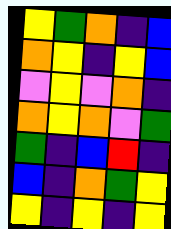[["yellow", "green", "orange", "indigo", "blue"], ["orange", "yellow", "indigo", "yellow", "blue"], ["violet", "yellow", "violet", "orange", "indigo"], ["orange", "yellow", "orange", "violet", "green"], ["green", "indigo", "blue", "red", "indigo"], ["blue", "indigo", "orange", "green", "yellow"], ["yellow", "indigo", "yellow", "indigo", "yellow"]]